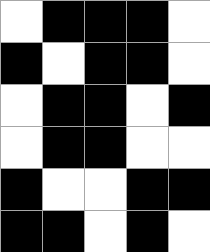[["white", "black", "black", "black", "white"], ["black", "white", "black", "black", "white"], ["white", "black", "black", "white", "black"], ["white", "black", "black", "white", "white"], ["black", "white", "white", "black", "black"], ["black", "black", "white", "black", "white"]]